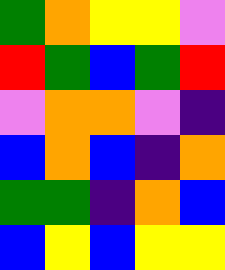[["green", "orange", "yellow", "yellow", "violet"], ["red", "green", "blue", "green", "red"], ["violet", "orange", "orange", "violet", "indigo"], ["blue", "orange", "blue", "indigo", "orange"], ["green", "green", "indigo", "orange", "blue"], ["blue", "yellow", "blue", "yellow", "yellow"]]